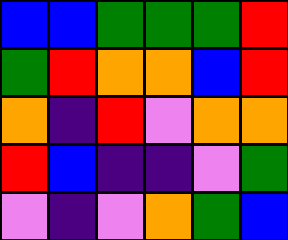[["blue", "blue", "green", "green", "green", "red"], ["green", "red", "orange", "orange", "blue", "red"], ["orange", "indigo", "red", "violet", "orange", "orange"], ["red", "blue", "indigo", "indigo", "violet", "green"], ["violet", "indigo", "violet", "orange", "green", "blue"]]